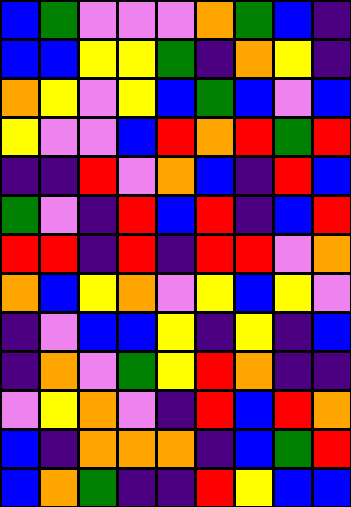[["blue", "green", "violet", "violet", "violet", "orange", "green", "blue", "indigo"], ["blue", "blue", "yellow", "yellow", "green", "indigo", "orange", "yellow", "indigo"], ["orange", "yellow", "violet", "yellow", "blue", "green", "blue", "violet", "blue"], ["yellow", "violet", "violet", "blue", "red", "orange", "red", "green", "red"], ["indigo", "indigo", "red", "violet", "orange", "blue", "indigo", "red", "blue"], ["green", "violet", "indigo", "red", "blue", "red", "indigo", "blue", "red"], ["red", "red", "indigo", "red", "indigo", "red", "red", "violet", "orange"], ["orange", "blue", "yellow", "orange", "violet", "yellow", "blue", "yellow", "violet"], ["indigo", "violet", "blue", "blue", "yellow", "indigo", "yellow", "indigo", "blue"], ["indigo", "orange", "violet", "green", "yellow", "red", "orange", "indigo", "indigo"], ["violet", "yellow", "orange", "violet", "indigo", "red", "blue", "red", "orange"], ["blue", "indigo", "orange", "orange", "orange", "indigo", "blue", "green", "red"], ["blue", "orange", "green", "indigo", "indigo", "red", "yellow", "blue", "blue"]]